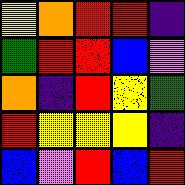[["yellow", "orange", "red", "red", "indigo"], ["green", "red", "red", "blue", "violet"], ["orange", "indigo", "red", "yellow", "green"], ["red", "yellow", "yellow", "yellow", "indigo"], ["blue", "violet", "red", "blue", "red"]]